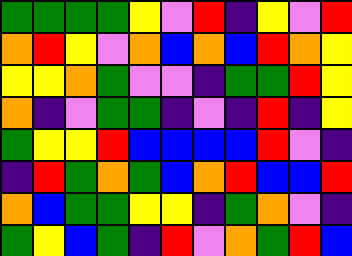[["green", "green", "green", "green", "yellow", "violet", "red", "indigo", "yellow", "violet", "red"], ["orange", "red", "yellow", "violet", "orange", "blue", "orange", "blue", "red", "orange", "yellow"], ["yellow", "yellow", "orange", "green", "violet", "violet", "indigo", "green", "green", "red", "yellow"], ["orange", "indigo", "violet", "green", "green", "indigo", "violet", "indigo", "red", "indigo", "yellow"], ["green", "yellow", "yellow", "red", "blue", "blue", "blue", "blue", "red", "violet", "indigo"], ["indigo", "red", "green", "orange", "green", "blue", "orange", "red", "blue", "blue", "red"], ["orange", "blue", "green", "green", "yellow", "yellow", "indigo", "green", "orange", "violet", "indigo"], ["green", "yellow", "blue", "green", "indigo", "red", "violet", "orange", "green", "red", "blue"]]